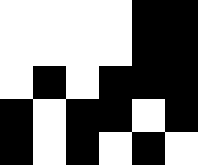[["white", "white", "white", "white", "black", "black"], ["white", "white", "white", "white", "black", "black"], ["white", "black", "white", "black", "black", "black"], ["black", "white", "black", "black", "white", "black"], ["black", "white", "black", "white", "black", "white"]]